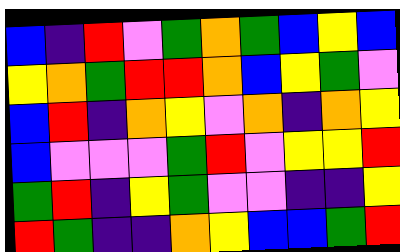[["blue", "indigo", "red", "violet", "green", "orange", "green", "blue", "yellow", "blue"], ["yellow", "orange", "green", "red", "red", "orange", "blue", "yellow", "green", "violet"], ["blue", "red", "indigo", "orange", "yellow", "violet", "orange", "indigo", "orange", "yellow"], ["blue", "violet", "violet", "violet", "green", "red", "violet", "yellow", "yellow", "red"], ["green", "red", "indigo", "yellow", "green", "violet", "violet", "indigo", "indigo", "yellow"], ["red", "green", "indigo", "indigo", "orange", "yellow", "blue", "blue", "green", "red"]]